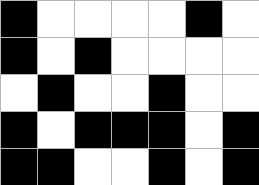[["black", "white", "white", "white", "white", "black", "white"], ["black", "white", "black", "white", "white", "white", "white"], ["white", "black", "white", "white", "black", "white", "white"], ["black", "white", "black", "black", "black", "white", "black"], ["black", "black", "white", "white", "black", "white", "black"]]